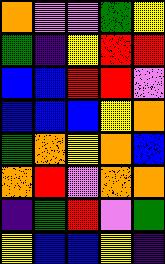[["orange", "violet", "violet", "green", "yellow"], ["green", "indigo", "yellow", "red", "red"], ["blue", "blue", "red", "red", "violet"], ["blue", "blue", "blue", "yellow", "orange"], ["green", "orange", "yellow", "orange", "blue"], ["orange", "red", "violet", "orange", "orange"], ["indigo", "green", "red", "violet", "green"], ["yellow", "blue", "blue", "yellow", "indigo"]]